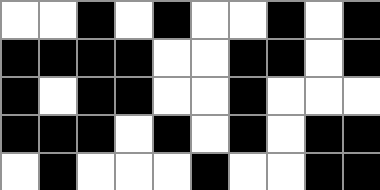[["white", "white", "black", "white", "black", "white", "white", "black", "white", "black"], ["black", "black", "black", "black", "white", "white", "black", "black", "white", "black"], ["black", "white", "black", "black", "white", "white", "black", "white", "white", "white"], ["black", "black", "black", "white", "black", "white", "black", "white", "black", "black"], ["white", "black", "white", "white", "white", "black", "white", "white", "black", "black"]]